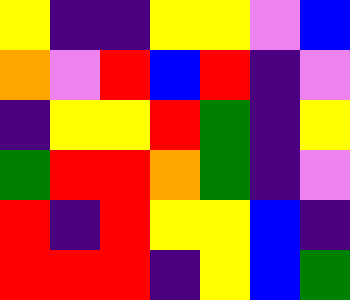[["yellow", "indigo", "indigo", "yellow", "yellow", "violet", "blue"], ["orange", "violet", "red", "blue", "red", "indigo", "violet"], ["indigo", "yellow", "yellow", "red", "green", "indigo", "yellow"], ["green", "red", "red", "orange", "green", "indigo", "violet"], ["red", "indigo", "red", "yellow", "yellow", "blue", "indigo"], ["red", "red", "red", "indigo", "yellow", "blue", "green"]]